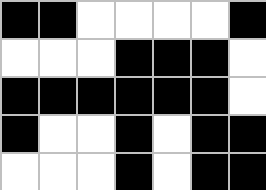[["black", "black", "white", "white", "white", "white", "black"], ["white", "white", "white", "black", "black", "black", "white"], ["black", "black", "black", "black", "black", "black", "white"], ["black", "white", "white", "black", "white", "black", "black"], ["white", "white", "white", "black", "white", "black", "black"]]